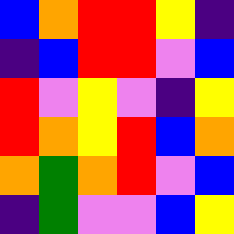[["blue", "orange", "red", "red", "yellow", "indigo"], ["indigo", "blue", "red", "red", "violet", "blue"], ["red", "violet", "yellow", "violet", "indigo", "yellow"], ["red", "orange", "yellow", "red", "blue", "orange"], ["orange", "green", "orange", "red", "violet", "blue"], ["indigo", "green", "violet", "violet", "blue", "yellow"]]